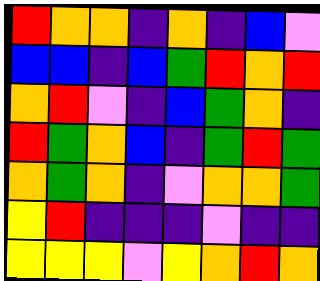[["red", "orange", "orange", "indigo", "orange", "indigo", "blue", "violet"], ["blue", "blue", "indigo", "blue", "green", "red", "orange", "red"], ["orange", "red", "violet", "indigo", "blue", "green", "orange", "indigo"], ["red", "green", "orange", "blue", "indigo", "green", "red", "green"], ["orange", "green", "orange", "indigo", "violet", "orange", "orange", "green"], ["yellow", "red", "indigo", "indigo", "indigo", "violet", "indigo", "indigo"], ["yellow", "yellow", "yellow", "violet", "yellow", "orange", "red", "orange"]]